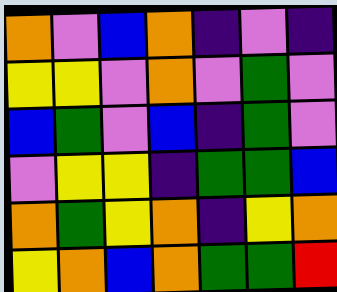[["orange", "violet", "blue", "orange", "indigo", "violet", "indigo"], ["yellow", "yellow", "violet", "orange", "violet", "green", "violet"], ["blue", "green", "violet", "blue", "indigo", "green", "violet"], ["violet", "yellow", "yellow", "indigo", "green", "green", "blue"], ["orange", "green", "yellow", "orange", "indigo", "yellow", "orange"], ["yellow", "orange", "blue", "orange", "green", "green", "red"]]